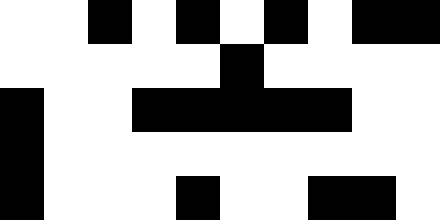[["white", "white", "black", "white", "black", "white", "black", "white", "black", "black"], ["white", "white", "white", "white", "white", "black", "white", "white", "white", "white"], ["black", "white", "white", "black", "black", "black", "black", "black", "white", "white"], ["black", "white", "white", "white", "white", "white", "white", "white", "white", "white"], ["black", "white", "white", "white", "black", "white", "white", "black", "black", "white"]]